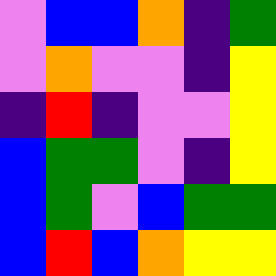[["violet", "blue", "blue", "orange", "indigo", "green"], ["violet", "orange", "violet", "violet", "indigo", "yellow"], ["indigo", "red", "indigo", "violet", "violet", "yellow"], ["blue", "green", "green", "violet", "indigo", "yellow"], ["blue", "green", "violet", "blue", "green", "green"], ["blue", "red", "blue", "orange", "yellow", "yellow"]]